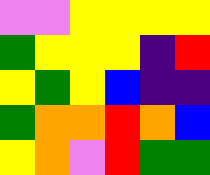[["violet", "violet", "yellow", "yellow", "yellow", "yellow"], ["green", "yellow", "yellow", "yellow", "indigo", "red"], ["yellow", "green", "yellow", "blue", "indigo", "indigo"], ["green", "orange", "orange", "red", "orange", "blue"], ["yellow", "orange", "violet", "red", "green", "green"]]